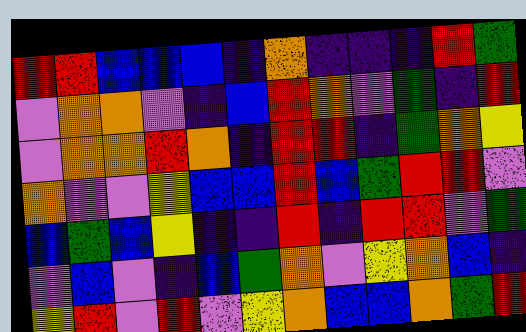[["red", "red", "blue", "blue", "blue", "indigo", "orange", "indigo", "indigo", "indigo", "red", "green"], ["violet", "orange", "orange", "violet", "indigo", "blue", "red", "orange", "violet", "green", "indigo", "red"], ["violet", "orange", "orange", "red", "orange", "indigo", "red", "red", "indigo", "green", "orange", "yellow"], ["orange", "violet", "violet", "yellow", "blue", "blue", "red", "blue", "green", "red", "red", "violet"], ["blue", "green", "blue", "yellow", "indigo", "indigo", "red", "indigo", "red", "red", "violet", "green"], ["violet", "blue", "violet", "indigo", "blue", "green", "orange", "violet", "yellow", "orange", "blue", "indigo"], ["yellow", "red", "violet", "red", "violet", "yellow", "orange", "blue", "blue", "orange", "green", "red"]]